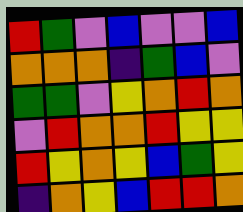[["red", "green", "violet", "blue", "violet", "violet", "blue"], ["orange", "orange", "orange", "indigo", "green", "blue", "violet"], ["green", "green", "violet", "yellow", "orange", "red", "orange"], ["violet", "red", "orange", "orange", "red", "yellow", "yellow"], ["red", "yellow", "orange", "yellow", "blue", "green", "yellow"], ["indigo", "orange", "yellow", "blue", "red", "red", "orange"]]